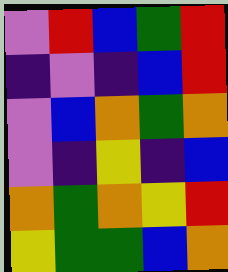[["violet", "red", "blue", "green", "red"], ["indigo", "violet", "indigo", "blue", "red"], ["violet", "blue", "orange", "green", "orange"], ["violet", "indigo", "yellow", "indigo", "blue"], ["orange", "green", "orange", "yellow", "red"], ["yellow", "green", "green", "blue", "orange"]]